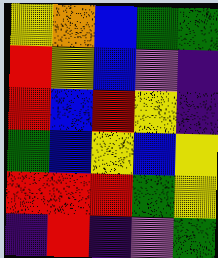[["yellow", "orange", "blue", "green", "green"], ["red", "yellow", "blue", "violet", "indigo"], ["red", "blue", "red", "yellow", "indigo"], ["green", "blue", "yellow", "blue", "yellow"], ["red", "red", "red", "green", "yellow"], ["indigo", "red", "indigo", "violet", "green"]]